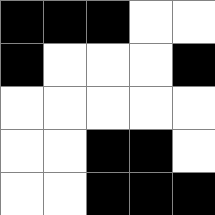[["black", "black", "black", "white", "white"], ["black", "white", "white", "white", "black"], ["white", "white", "white", "white", "white"], ["white", "white", "black", "black", "white"], ["white", "white", "black", "black", "black"]]